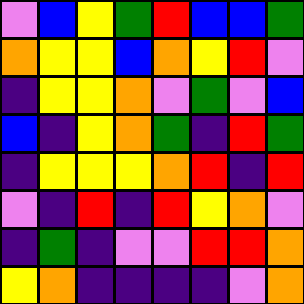[["violet", "blue", "yellow", "green", "red", "blue", "blue", "green"], ["orange", "yellow", "yellow", "blue", "orange", "yellow", "red", "violet"], ["indigo", "yellow", "yellow", "orange", "violet", "green", "violet", "blue"], ["blue", "indigo", "yellow", "orange", "green", "indigo", "red", "green"], ["indigo", "yellow", "yellow", "yellow", "orange", "red", "indigo", "red"], ["violet", "indigo", "red", "indigo", "red", "yellow", "orange", "violet"], ["indigo", "green", "indigo", "violet", "violet", "red", "red", "orange"], ["yellow", "orange", "indigo", "indigo", "indigo", "indigo", "violet", "orange"]]